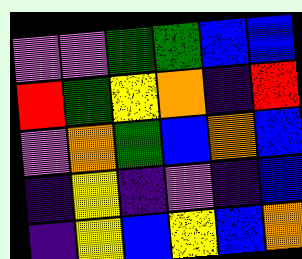[["violet", "violet", "green", "green", "blue", "blue"], ["red", "green", "yellow", "orange", "indigo", "red"], ["violet", "orange", "green", "blue", "orange", "blue"], ["indigo", "yellow", "indigo", "violet", "indigo", "blue"], ["indigo", "yellow", "blue", "yellow", "blue", "orange"]]